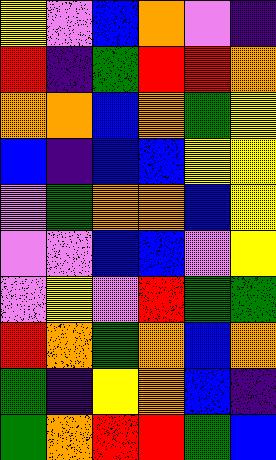[["yellow", "violet", "blue", "orange", "violet", "indigo"], ["red", "indigo", "green", "red", "red", "orange"], ["orange", "orange", "blue", "orange", "green", "yellow"], ["blue", "indigo", "blue", "blue", "yellow", "yellow"], ["violet", "green", "orange", "orange", "blue", "yellow"], ["violet", "violet", "blue", "blue", "violet", "yellow"], ["violet", "yellow", "violet", "red", "green", "green"], ["red", "orange", "green", "orange", "blue", "orange"], ["green", "indigo", "yellow", "orange", "blue", "indigo"], ["green", "orange", "red", "red", "green", "blue"]]